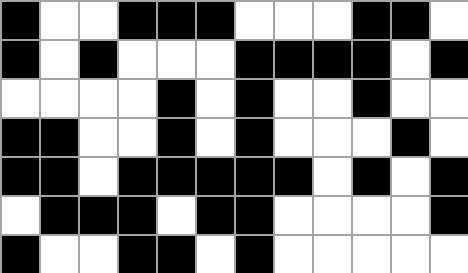[["black", "white", "white", "black", "black", "black", "white", "white", "white", "black", "black", "white"], ["black", "white", "black", "white", "white", "white", "black", "black", "black", "black", "white", "black"], ["white", "white", "white", "white", "black", "white", "black", "white", "white", "black", "white", "white"], ["black", "black", "white", "white", "black", "white", "black", "white", "white", "white", "black", "white"], ["black", "black", "white", "black", "black", "black", "black", "black", "white", "black", "white", "black"], ["white", "black", "black", "black", "white", "black", "black", "white", "white", "white", "white", "black"], ["black", "white", "white", "black", "black", "white", "black", "white", "white", "white", "white", "white"]]